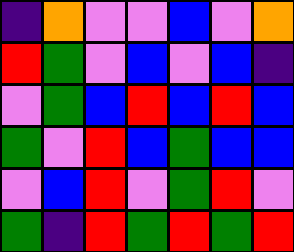[["indigo", "orange", "violet", "violet", "blue", "violet", "orange"], ["red", "green", "violet", "blue", "violet", "blue", "indigo"], ["violet", "green", "blue", "red", "blue", "red", "blue"], ["green", "violet", "red", "blue", "green", "blue", "blue"], ["violet", "blue", "red", "violet", "green", "red", "violet"], ["green", "indigo", "red", "green", "red", "green", "red"]]